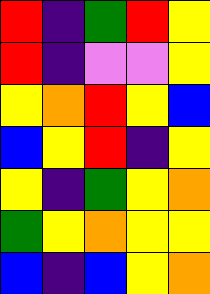[["red", "indigo", "green", "red", "yellow"], ["red", "indigo", "violet", "violet", "yellow"], ["yellow", "orange", "red", "yellow", "blue"], ["blue", "yellow", "red", "indigo", "yellow"], ["yellow", "indigo", "green", "yellow", "orange"], ["green", "yellow", "orange", "yellow", "yellow"], ["blue", "indigo", "blue", "yellow", "orange"]]